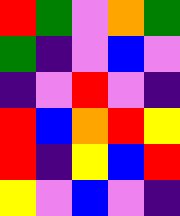[["red", "green", "violet", "orange", "green"], ["green", "indigo", "violet", "blue", "violet"], ["indigo", "violet", "red", "violet", "indigo"], ["red", "blue", "orange", "red", "yellow"], ["red", "indigo", "yellow", "blue", "red"], ["yellow", "violet", "blue", "violet", "indigo"]]